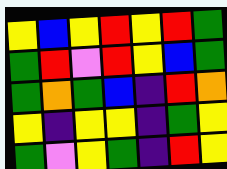[["yellow", "blue", "yellow", "red", "yellow", "red", "green"], ["green", "red", "violet", "red", "yellow", "blue", "green"], ["green", "orange", "green", "blue", "indigo", "red", "orange"], ["yellow", "indigo", "yellow", "yellow", "indigo", "green", "yellow"], ["green", "violet", "yellow", "green", "indigo", "red", "yellow"]]